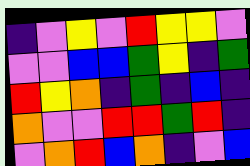[["indigo", "violet", "yellow", "violet", "red", "yellow", "yellow", "violet"], ["violet", "violet", "blue", "blue", "green", "yellow", "indigo", "green"], ["red", "yellow", "orange", "indigo", "green", "indigo", "blue", "indigo"], ["orange", "violet", "violet", "red", "red", "green", "red", "indigo"], ["violet", "orange", "red", "blue", "orange", "indigo", "violet", "blue"]]